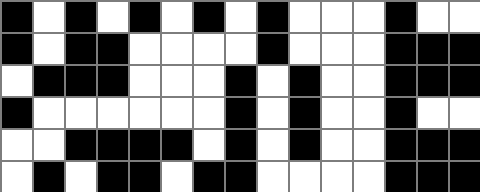[["black", "white", "black", "white", "black", "white", "black", "white", "black", "white", "white", "white", "black", "white", "white"], ["black", "white", "black", "black", "white", "white", "white", "white", "black", "white", "white", "white", "black", "black", "black"], ["white", "black", "black", "black", "white", "white", "white", "black", "white", "black", "white", "white", "black", "black", "black"], ["black", "white", "white", "white", "white", "white", "white", "black", "white", "black", "white", "white", "black", "white", "white"], ["white", "white", "black", "black", "black", "black", "white", "black", "white", "black", "white", "white", "black", "black", "black"], ["white", "black", "white", "black", "black", "white", "black", "black", "white", "white", "white", "white", "black", "black", "black"]]